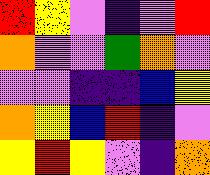[["red", "yellow", "violet", "indigo", "violet", "red"], ["orange", "violet", "violet", "green", "orange", "violet"], ["violet", "violet", "indigo", "indigo", "blue", "yellow"], ["orange", "yellow", "blue", "red", "indigo", "violet"], ["yellow", "red", "yellow", "violet", "indigo", "orange"]]